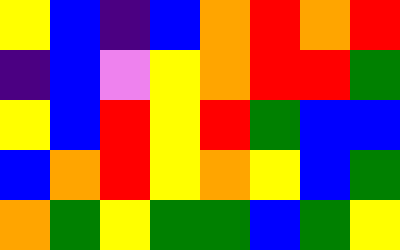[["yellow", "blue", "indigo", "blue", "orange", "red", "orange", "red"], ["indigo", "blue", "violet", "yellow", "orange", "red", "red", "green"], ["yellow", "blue", "red", "yellow", "red", "green", "blue", "blue"], ["blue", "orange", "red", "yellow", "orange", "yellow", "blue", "green"], ["orange", "green", "yellow", "green", "green", "blue", "green", "yellow"]]